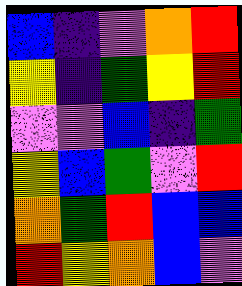[["blue", "indigo", "violet", "orange", "red"], ["yellow", "indigo", "green", "yellow", "red"], ["violet", "violet", "blue", "indigo", "green"], ["yellow", "blue", "green", "violet", "red"], ["orange", "green", "red", "blue", "blue"], ["red", "yellow", "orange", "blue", "violet"]]